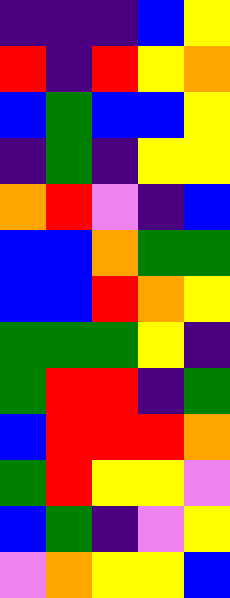[["indigo", "indigo", "indigo", "blue", "yellow"], ["red", "indigo", "red", "yellow", "orange"], ["blue", "green", "blue", "blue", "yellow"], ["indigo", "green", "indigo", "yellow", "yellow"], ["orange", "red", "violet", "indigo", "blue"], ["blue", "blue", "orange", "green", "green"], ["blue", "blue", "red", "orange", "yellow"], ["green", "green", "green", "yellow", "indigo"], ["green", "red", "red", "indigo", "green"], ["blue", "red", "red", "red", "orange"], ["green", "red", "yellow", "yellow", "violet"], ["blue", "green", "indigo", "violet", "yellow"], ["violet", "orange", "yellow", "yellow", "blue"]]